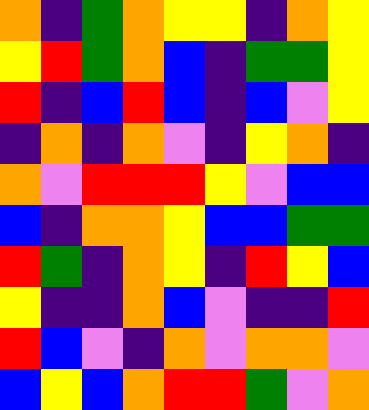[["orange", "indigo", "green", "orange", "yellow", "yellow", "indigo", "orange", "yellow"], ["yellow", "red", "green", "orange", "blue", "indigo", "green", "green", "yellow"], ["red", "indigo", "blue", "red", "blue", "indigo", "blue", "violet", "yellow"], ["indigo", "orange", "indigo", "orange", "violet", "indigo", "yellow", "orange", "indigo"], ["orange", "violet", "red", "red", "red", "yellow", "violet", "blue", "blue"], ["blue", "indigo", "orange", "orange", "yellow", "blue", "blue", "green", "green"], ["red", "green", "indigo", "orange", "yellow", "indigo", "red", "yellow", "blue"], ["yellow", "indigo", "indigo", "orange", "blue", "violet", "indigo", "indigo", "red"], ["red", "blue", "violet", "indigo", "orange", "violet", "orange", "orange", "violet"], ["blue", "yellow", "blue", "orange", "red", "red", "green", "violet", "orange"]]